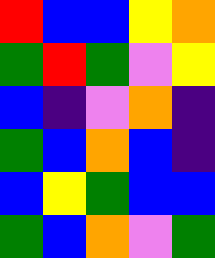[["red", "blue", "blue", "yellow", "orange"], ["green", "red", "green", "violet", "yellow"], ["blue", "indigo", "violet", "orange", "indigo"], ["green", "blue", "orange", "blue", "indigo"], ["blue", "yellow", "green", "blue", "blue"], ["green", "blue", "orange", "violet", "green"]]